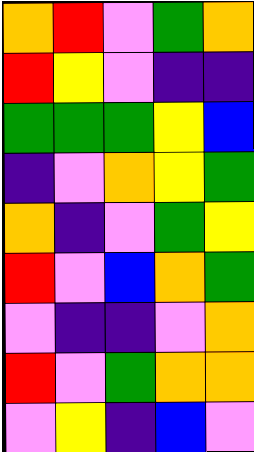[["orange", "red", "violet", "green", "orange"], ["red", "yellow", "violet", "indigo", "indigo"], ["green", "green", "green", "yellow", "blue"], ["indigo", "violet", "orange", "yellow", "green"], ["orange", "indigo", "violet", "green", "yellow"], ["red", "violet", "blue", "orange", "green"], ["violet", "indigo", "indigo", "violet", "orange"], ["red", "violet", "green", "orange", "orange"], ["violet", "yellow", "indigo", "blue", "violet"]]